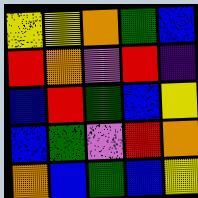[["yellow", "yellow", "orange", "green", "blue"], ["red", "orange", "violet", "red", "indigo"], ["blue", "red", "green", "blue", "yellow"], ["blue", "green", "violet", "red", "orange"], ["orange", "blue", "green", "blue", "yellow"]]